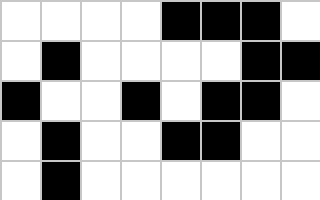[["white", "white", "white", "white", "black", "black", "black", "white"], ["white", "black", "white", "white", "white", "white", "black", "black"], ["black", "white", "white", "black", "white", "black", "black", "white"], ["white", "black", "white", "white", "black", "black", "white", "white"], ["white", "black", "white", "white", "white", "white", "white", "white"]]